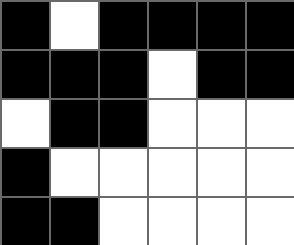[["black", "white", "black", "black", "black", "black"], ["black", "black", "black", "white", "black", "black"], ["white", "black", "black", "white", "white", "white"], ["black", "white", "white", "white", "white", "white"], ["black", "black", "white", "white", "white", "white"]]